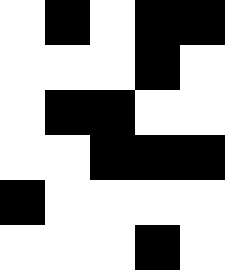[["white", "black", "white", "black", "black"], ["white", "white", "white", "black", "white"], ["white", "black", "black", "white", "white"], ["white", "white", "black", "black", "black"], ["black", "white", "white", "white", "white"], ["white", "white", "white", "black", "white"]]